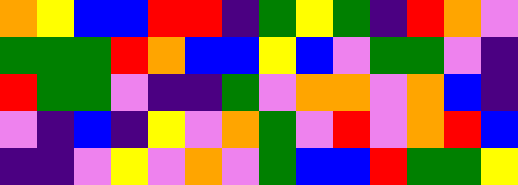[["orange", "yellow", "blue", "blue", "red", "red", "indigo", "green", "yellow", "green", "indigo", "red", "orange", "violet"], ["green", "green", "green", "red", "orange", "blue", "blue", "yellow", "blue", "violet", "green", "green", "violet", "indigo"], ["red", "green", "green", "violet", "indigo", "indigo", "green", "violet", "orange", "orange", "violet", "orange", "blue", "indigo"], ["violet", "indigo", "blue", "indigo", "yellow", "violet", "orange", "green", "violet", "red", "violet", "orange", "red", "blue"], ["indigo", "indigo", "violet", "yellow", "violet", "orange", "violet", "green", "blue", "blue", "red", "green", "green", "yellow"]]